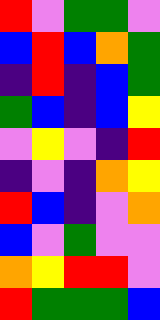[["red", "violet", "green", "green", "violet"], ["blue", "red", "blue", "orange", "green"], ["indigo", "red", "indigo", "blue", "green"], ["green", "blue", "indigo", "blue", "yellow"], ["violet", "yellow", "violet", "indigo", "red"], ["indigo", "violet", "indigo", "orange", "yellow"], ["red", "blue", "indigo", "violet", "orange"], ["blue", "violet", "green", "violet", "violet"], ["orange", "yellow", "red", "red", "violet"], ["red", "green", "green", "green", "blue"]]